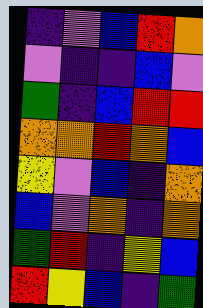[["indigo", "violet", "blue", "red", "orange"], ["violet", "indigo", "indigo", "blue", "violet"], ["green", "indigo", "blue", "red", "red"], ["orange", "orange", "red", "orange", "blue"], ["yellow", "violet", "blue", "indigo", "orange"], ["blue", "violet", "orange", "indigo", "orange"], ["green", "red", "indigo", "yellow", "blue"], ["red", "yellow", "blue", "indigo", "green"]]